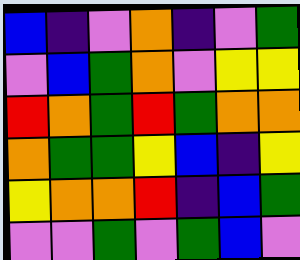[["blue", "indigo", "violet", "orange", "indigo", "violet", "green"], ["violet", "blue", "green", "orange", "violet", "yellow", "yellow"], ["red", "orange", "green", "red", "green", "orange", "orange"], ["orange", "green", "green", "yellow", "blue", "indigo", "yellow"], ["yellow", "orange", "orange", "red", "indigo", "blue", "green"], ["violet", "violet", "green", "violet", "green", "blue", "violet"]]